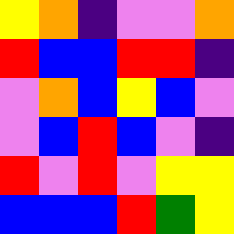[["yellow", "orange", "indigo", "violet", "violet", "orange"], ["red", "blue", "blue", "red", "red", "indigo"], ["violet", "orange", "blue", "yellow", "blue", "violet"], ["violet", "blue", "red", "blue", "violet", "indigo"], ["red", "violet", "red", "violet", "yellow", "yellow"], ["blue", "blue", "blue", "red", "green", "yellow"]]